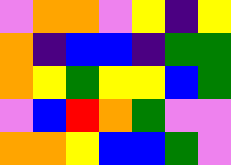[["violet", "orange", "orange", "violet", "yellow", "indigo", "yellow"], ["orange", "indigo", "blue", "blue", "indigo", "green", "green"], ["orange", "yellow", "green", "yellow", "yellow", "blue", "green"], ["violet", "blue", "red", "orange", "green", "violet", "violet"], ["orange", "orange", "yellow", "blue", "blue", "green", "violet"]]